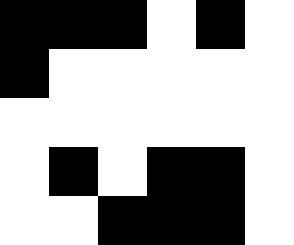[["black", "black", "black", "white", "black", "white"], ["black", "white", "white", "white", "white", "white"], ["white", "white", "white", "white", "white", "white"], ["white", "black", "white", "black", "black", "white"], ["white", "white", "black", "black", "black", "white"]]